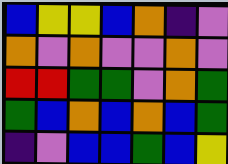[["blue", "yellow", "yellow", "blue", "orange", "indigo", "violet"], ["orange", "violet", "orange", "violet", "violet", "orange", "violet"], ["red", "red", "green", "green", "violet", "orange", "green"], ["green", "blue", "orange", "blue", "orange", "blue", "green"], ["indigo", "violet", "blue", "blue", "green", "blue", "yellow"]]